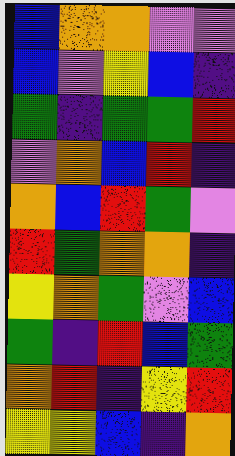[["blue", "orange", "orange", "violet", "violet"], ["blue", "violet", "yellow", "blue", "indigo"], ["green", "indigo", "green", "green", "red"], ["violet", "orange", "blue", "red", "indigo"], ["orange", "blue", "red", "green", "violet"], ["red", "green", "orange", "orange", "indigo"], ["yellow", "orange", "green", "violet", "blue"], ["green", "indigo", "red", "blue", "green"], ["orange", "red", "indigo", "yellow", "red"], ["yellow", "yellow", "blue", "indigo", "orange"]]